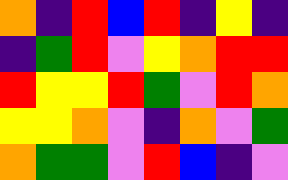[["orange", "indigo", "red", "blue", "red", "indigo", "yellow", "indigo"], ["indigo", "green", "red", "violet", "yellow", "orange", "red", "red"], ["red", "yellow", "yellow", "red", "green", "violet", "red", "orange"], ["yellow", "yellow", "orange", "violet", "indigo", "orange", "violet", "green"], ["orange", "green", "green", "violet", "red", "blue", "indigo", "violet"]]